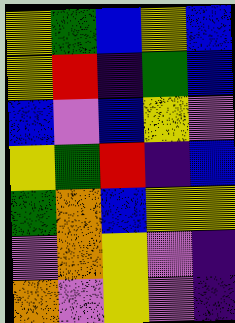[["yellow", "green", "blue", "yellow", "blue"], ["yellow", "red", "indigo", "green", "blue"], ["blue", "violet", "blue", "yellow", "violet"], ["yellow", "green", "red", "indigo", "blue"], ["green", "orange", "blue", "yellow", "yellow"], ["violet", "orange", "yellow", "violet", "indigo"], ["orange", "violet", "yellow", "violet", "indigo"]]